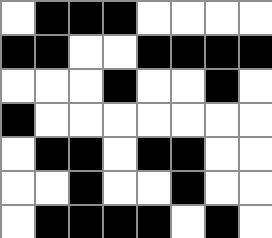[["white", "black", "black", "black", "white", "white", "white", "white"], ["black", "black", "white", "white", "black", "black", "black", "black"], ["white", "white", "white", "black", "white", "white", "black", "white"], ["black", "white", "white", "white", "white", "white", "white", "white"], ["white", "black", "black", "white", "black", "black", "white", "white"], ["white", "white", "black", "white", "white", "black", "white", "white"], ["white", "black", "black", "black", "black", "white", "black", "white"]]